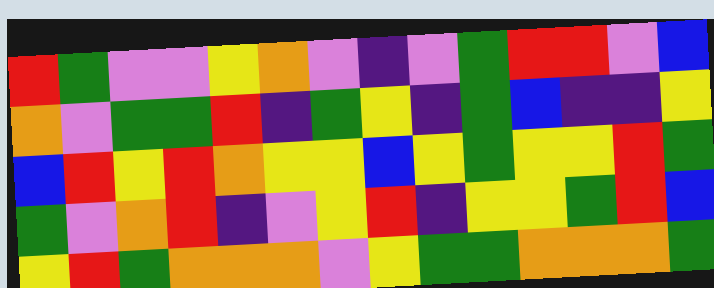[["red", "green", "violet", "violet", "yellow", "orange", "violet", "indigo", "violet", "green", "red", "red", "violet", "blue"], ["orange", "violet", "green", "green", "red", "indigo", "green", "yellow", "indigo", "green", "blue", "indigo", "indigo", "yellow"], ["blue", "red", "yellow", "red", "orange", "yellow", "yellow", "blue", "yellow", "green", "yellow", "yellow", "red", "green"], ["green", "violet", "orange", "red", "indigo", "violet", "yellow", "red", "indigo", "yellow", "yellow", "green", "red", "blue"], ["yellow", "red", "green", "orange", "orange", "orange", "violet", "yellow", "green", "green", "orange", "orange", "orange", "green"]]